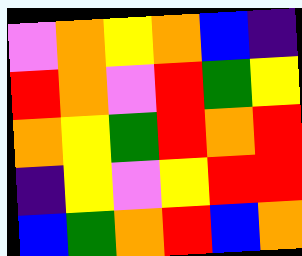[["violet", "orange", "yellow", "orange", "blue", "indigo"], ["red", "orange", "violet", "red", "green", "yellow"], ["orange", "yellow", "green", "red", "orange", "red"], ["indigo", "yellow", "violet", "yellow", "red", "red"], ["blue", "green", "orange", "red", "blue", "orange"]]